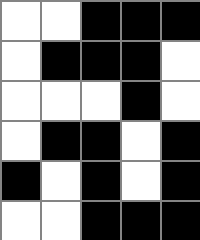[["white", "white", "black", "black", "black"], ["white", "black", "black", "black", "white"], ["white", "white", "white", "black", "white"], ["white", "black", "black", "white", "black"], ["black", "white", "black", "white", "black"], ["white", "white", "black", "black", "black"]]